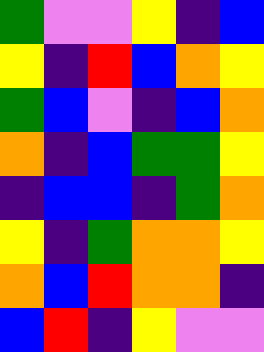[["green", "violet", "violet", "yellow", "indigo", "blue"], ["yellow", "indigo", "red", "blue", "orange", "yellow"], ["green", "blue", "violet", "indigo", "blue", "orange"], ["orange", "indigo", "blue", "green", "green", "yellow"], ["indigo", "blue", "blue", "indigo", "green", "orange"], ["yellow", "indigo", "green", "orange", "orange", "yellow"], ["orange", "blue", "red", "orange", "orange", "indigo"], ["blue", "red", "indigo", "yellow", "violet", "violet"]]